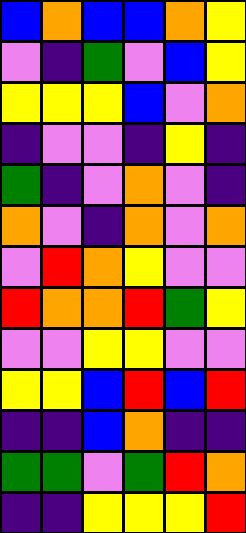[["blue", "orange", "blue", "blue", "orange", "yellow"], ["violet", "indigo", "green", "violet", "blue", "yellow"], ["yellow", "yellow", "yellow", "blue", "violet", "orange"], ["indigo", "violet", "violet", "indigo", "yellow", "indigo"], ["green", "indigo", "violet", "orange", "violet", "indigo"], ["orange", "violet", "indigo", "orange", "violet", "orange"], ["violet", "red", "orange", "yellow", "violet", "violet"], ["red", "orange", "orange", "red", "green", "yellow"], ["violet", "violet", "yellow", "yellow", "violet", "violet"], ["yellow", "yellow", "blue", "red", "blue", "red"], ["indigo", "indigo", "blue", "orange", "indigo", "indigo"], ["green", "green", "violet", "green", "red", "orange"], ["indigo", "indigo", "yellow", "yellow", "yellow", "red"]]